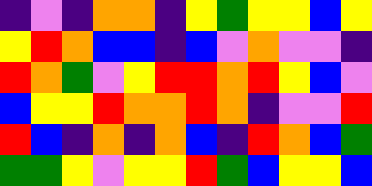[["indigo", "violet", "indigo", "orange", "orange", "indigo", "yellow", "green", "yellow", "yellow", "blue", "yellow"], ["yellow", "red", "orange", "blue", "blue", "indigo", "blue", "violet", "orange", "violet", "violet", "indigo"], ["red", "orange", "green", "violet", "yellow", "red", "red", "orange", "red", "yellow", "blue", "violet"], ["blue", "yellow", "yellow", "red", "orange", "orange", "red", "orange", "indigo", "violet", "violet", "red"], ["red", "blue", "indigo", "orange", "indigo", "orange", "blue", "indigo", "red", "orange", "blue", "green"], ["green", "green", "yellow", "violet", "yellow", "yellow", "red", "green", "blue", "yellow", "yellow", "blue"]]